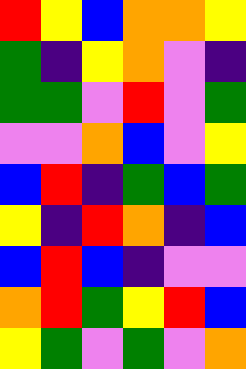[["red", "yellow", "blue", "orange", "orange", "yellow"], ["green", "indigo", "yellow", "orange", "violet", "indigo"], ["green", "green", "violet", "red", "violet", "green"], ["violet", "violet", "orange", "blue", "violet", "yellow"], ["blue", "red", "indigo", "green", "blue", "green"], ["yellow", "indigo", "red", "orange", "indigo", "blue"], ["blue", "red", "blue", "indigo", "violet", "violet"], ["orange", "red", "green", "yellow", "red", "blue"], ["yellow", "green", "violet", "green", "violet", "orange"]]